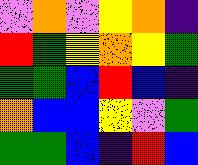[["violet", "orange", "violet", "yellow", "orange", "indigo"], ["red", "green", "yellow", "orange", "yellow", "green"], ["green", "green", "blue", "red", "blue", "indigo"], ["orange", "blue", "blue", "yellow", "violet", "green"], ["green", "green", "blue", "indigo", "red", "blue"]]